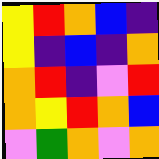[["yellow", "red", "orange", "blue", "indigo"], ["yellow", "indigo", "blue", "indigo", "orange"], ["orange", "red", "indigo", "violet", "red"], ["orange", "yellow", "red", "orange", "blue"], ["violet", "green", "orange", "violet", "orange"]]